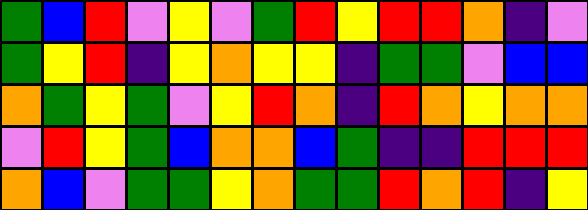[["green", "blue", "red", "violet", "yellow", "violet", "green", "red", "yellow", "red", "red", "orange", "indigo", "violet"], ["green", "yellow", "red", "indigo", "yellow", "orange", "yellow", "yellow", "indigo", "green", "green", "violet", "blue", "blue"], ["orange", "green", "yellow", "green", "violet", "yellow", "red", "orange", "indigo", "red", "orange", "yellow", "orange", "orange"], ["violet", "red", "yellow", "green", "blue", "orange", "orange", "blue", "green", "indigo", "indigo", "red", "red", "red"], ["orange", "blue", "violet", "green", "green", "yellow", "orange", "green", "green", "red", "orange", "red", "indigo", "yellow"]]